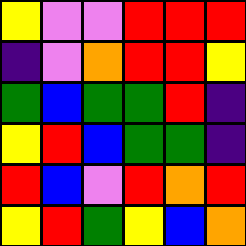[["yellow", "violet", "violet", "red", "red", "red"], ["indigo", "violet", "orange", "red", "red", "yellow"], ["green", "blue", "green", "green", "red", "indigo"], ["yellow", "red", "blue", "green", "green", "indigo"], ["red", "blue", "violet", "red", "orange", "red"], ["yellow", "red", "green", "yellow", "blue", "orange"]]